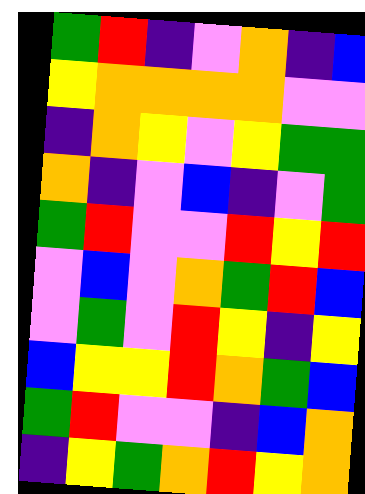[["green", "red", "indigo", "violet", "orange", "indigo", "blue"], ["yellow", "orange", "orange", "orange", "orange", "violet", "violet"], ["indigo", "orange", "yellow", "violet", "yellow", "green", "green"], ["orange", "indigo", "violet", "blue", "indigo", "violet", "green"], ["green", "red", "violet", "violet", "red", "yellow", "red"], ["violet", "blue", "violet", "orange", "green", "red", "blue"], ["violet", "green", "violet", "red", "yellow", "indigo", "yellow"], ["blue", "yellow", "yellow", "red", "orange", "green", "blue"], ["green", "red", "violet", "violet", "indigo", "blue", "orange"], ["indigo", "yellow", "green", "orange", "red", "yellow", "orange"]]